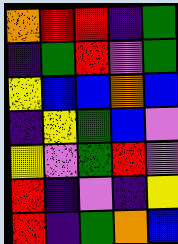[["orange", "red", "red", "indigo", "green"], ["indigo", "green", "red", "violet", "green"], ["yellow", "blue", "blue", "orange", "blue"], ["indigo", "yellow", "green", "blue", "violet"], ["yellow", "violet", "green", "red", "violet"], ["red", "indigo", "violet", "indigo", "yellow"], ["red", "indigo", "green", "orange", "blue"]]